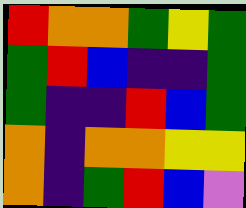[["red", "orange", "orange", "green", "yellow", "green"], ["green", "red", "blue", "indigo", "indigo", "green"], ["green", "indigo", "indigo", "red", "blue", "green"], ["orange", "indigo", "orange", "orange", "yellow", "yellow"], ["orange", "indigo", "green", "red", "blue", "violet"]]